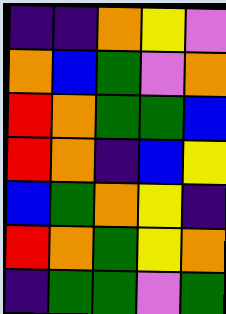[["indigo", "indigo", "orange", "yellow", "violet"], ["orange", "blue", "green", "violet", "orange"], ["red", "orange", "green", "green", "blue"], ["red", "orange", "indigo", "blue", "yellow"], ["blue", "green", "orange", "yellow", "indigo"], ["red", "orange", "green", "yellow", "orange"], ["indigo", "green", "green", "violet", "green"]]